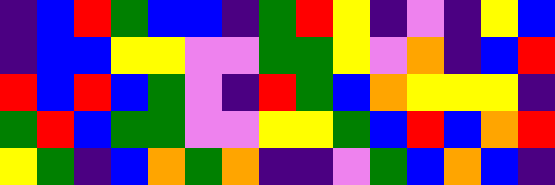[["indigo", "blue", "red", "green", "blue", "blue", "indigo", "green", "red", "yellow", "indigo", "violet", "indigo", "yellow", "blue"], ["indigo", "blue", "blue", "yellow", "yellow", "violet", "violet", "green", "green", "yellow", "violet", "orange", "indigo", "blue", "red"], ["red", "blue", "red", "blue", "green", "violet", "indigo", "red", "green", "blue", "orange", "yellow", "yellow", "yellow", "indigo"], ["green", "red", "blue", "green", "green", "violet", "violet", "yellow", "yellow", "green", "blue", "red", "blue", "orange", "red"], ["yellow", "green", "indigo", "blue", "orange", "green", "orange", "indigo", "indigo", "violet", "green", "blue", "orange", "blue", "indigo"]]